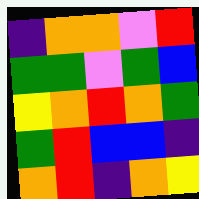[["indigo", "orange", "orange", "violet", "red"], ["green", "green", "violet", "green", "blue"], ["yellow", "orange", "red", "orange", "green"], ["green", "red", "blue", "blue", "indigo"], ["orange", "red", "indigo", "orange", "yellow"]]